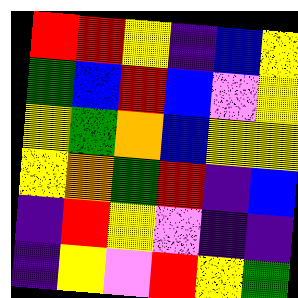[["red", "red", "yellow", "indigo", "blue", "yellow"], ["green", "blue", "red", "blue", "violet", "yellow"], ["yellow", "green", "orange", "blue", "yellow", "yellow"], ["yellow", "orange", "green", "red", "indigo", "blue"], ["indigo", "red", "yellow", "violet", "indigo", "indigo"], ["indigo", "yellow", "violet", "red", "yellow", "green"]]